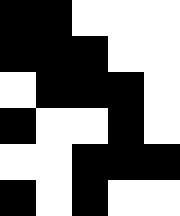[["black", "black", "white", "white", "white"], ["black", "black", "black", "white", "white"], ["white", "black", "black", "black", "white"], ["black", "white", "white", "black", "white"], ["white", "white", "black", "black", "black"], ["black", "white", "black", "white", "white"]]